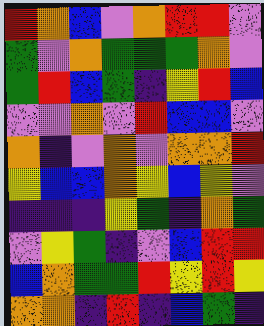[["red", "orange", "blue", "violet", "orange", "red", "red", "violet"], ["green", "violet", "orange", "green", "green", "green", "orange", "violet"], ["green", "red", "blue", "green", "indigo", "yellow", "red", "blue"], ["violet", "violet", "orange", "violet", "red", "blue", "blue", "violet"], ["orange", "indigo", "violet", "orange", "violet", "orange", "orange", "red"], ["yellow", "blue", "blue", "orange", "yellow", "blue", "yellow", "violet"], ["indigo", "indigo", "indigo", "yellow", "green", "indigo", "orange", "green"], ["violet", "yellow", "green", "indigo", "violet", "blue", "red", "red"], ["blue", "orange", "green", "green", "red", "yellow", "red", "yellow"], ["orange", "orange", "indigo", "red", "indigo", "blue", "green", "indigo"]]